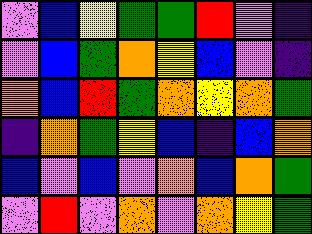[["violet", "blue", "yellow", "green", "green", "red", "violet", "indigo"], ["violet", "blue", "green", "orange", "yellow", "blue", "violet", "indigo"], ["orange", "blue", "red", "green", "orange", "yellow", "orange", "green"], ["indigo", "orange", "green", "yellow", "blue", "indigo", "blue", "orange"], ["blue", "violet", "blue", "violet", "orange", "blue", "orange", "green"], ["violet", "red", "violet", "orange", "violet", "orange", "yellow", "green"]]